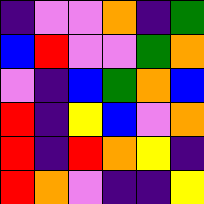[["indigo", "violet", "violet", "orange", "indigo", "green"], ["blue", "red", "violet", "violet", "green", "orange"], ["violet", "indigo", "blue", "green", "orange", "blue"], ["red", "indigo", "yellow", "blue", "violet", "orange"], ["red", "indigo", "red", "orange", "yellow", "indigo"], ["red", "orange", "violet", "indigo", "indigo", "yellow"]]